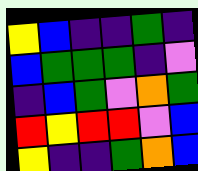[["yellow", "blue", "indigo", "indigo", "green", "indigo"], ["blue", "green", "green", "green", "indigo", "violet"], ["indigo", "blue", "green", "violet", "orange", "green"], ["red", "yellow", "red", "red", "violet", "blue"], ["yellow", "indigo", "indigo", "green", "orange", "blue"]]